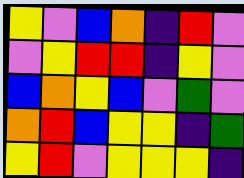[["yellow", "violet", "blue", "orange", "indigo", "red", "violet"], ["violet", "yellow", "red", "red", "indigo", "yellow", "violet"], ["blue", "orange", "yellow", "blue", "violet", "green", "violet"], ["orange", "red", "blue", "yellow", "yellow", "indigo", "green"], ["yellow", "red", "violet", "yellow", "yellow", "yellow", "indigo"]]